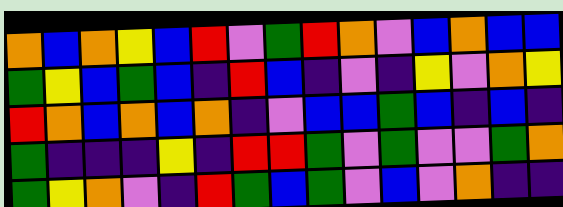[["orange", "blue", "orange", "yellow", "blue", "red", "violet", "green", "red", "orange", "violet", "blue", "orange", "blue", "blue"], ["green", "yellow", "blue", "green", "blue", "indigo", "red", "blue", "indigo", "violet", "indigo", "yellow", "violet", "orange", "yellow"], ["red", "orange", "blue", "orange", "blue", "orange", "indigo", "violet", "blue", "blue", "green", "blue", "indigo", "blue", "indigo"], ["green", "indigo", "indigo", "indigo", "yellow", "indigo", "red", "red", "green", "violet", "green", "violet", "violet", "green", "orange"], ["green", "yellow", "orange", "violet", "indigo", "red", "green", "blue", "green", "violet", "blue", "violet", "orange", "indigo", "indigo"]]